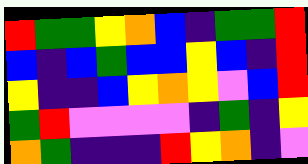[["red", "green", "green", "yellow", "orange", "blue", "indigo", "green", "green", "red"], ["blue", "indigo", "blue", "green", "blue", "blue", "yellow", "blue", "indigo", "red"], ["yellow", "indigo", "indigo", "blue", "yellow", "orange", "yellow", "violet", "blue", "red"], ["green", "red", "violet", "violet", "violet", "violet", "indigo", "green", "indigo", "yellow"], ["orange", "green", "indigo", "indigo", "indigo", "red", "yellow", "orange", "indigo", "violet"]]